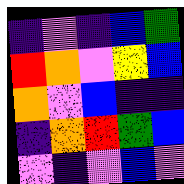[["indigo", "violet", "indigo", "blue", "green"], ["red", "orange", "violet", "yellow", "blue"], ["orange", "violet", "blue", "indigo", "indigo"], ["indigo", "orange", "red", "green", "blue"], ["violet", "indigo", "violet", "blue", "violet"]]